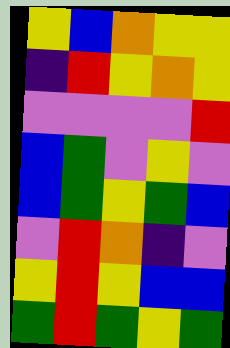[["yellow", "blue", "orange", "yellow", "yellow"], ["indigo", "red", "yellow", "orange", "yellow"], ["violet", "violet", "violet", "violet", "red"], ["blue", "green", "violet", "yellow", "violet"], ["blue", "green", "yellow", "green", "blue"], ["violet", "red", "orange", "indigo", "violet"], ["yellow", "red", "yellow", "blue", "blue"], ["green", "red", "green", "yellow", "green"]]